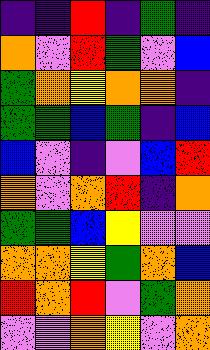[["indigo", "indigo", "red", "indigo", "green", "indigo"], ["orange", "violet", "red", "green", "violet", "blue"], ["green", "orange", "yellow", "orange", "orange", "indigo"], ["green", "green", "blue", "green", "indigo", "blue"], ["blue", "violet", "indigo", "violet", "blue", "red"], ["orange", "violet", "orange", "red", "indigo", "orange"], ["green", "green", "blue", "yellow", "violet", "violet"], ["orange", "orange", "yellow", "green", "orange", "blue"], ["red", "orange", "red", "violet", "green", "orange"], ["violet", "violet", "orange", "yellow", "violet", "orange"]]